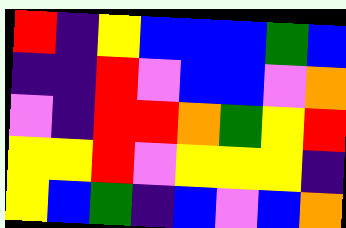[["red", "indigo", "yellow", "blue", "blue", "blue", "green", "blue"], ["indigo", "indigo", "red", "violet", "blue", "blue", "violet", "orange"], ["violet", "indigo", "red", "red", "orange", "green", "yellow", "red"], ["yellow", "yellow", "red", "violet", "yellow", "yellow", "yellow", "indigo"], ["yellow", "blue", "green", "indigo", "blue", "violet", "blue", "orange"]]